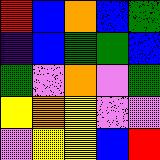[["red", "blue", "orange", "blue", "green"], ["indigo", "blue", "green", "green", "blue"], ["green", "violet", "orange", "violet", "green"], ["yellow", "orange", "yellow", "violet", "violet"], ["violet", "yellow", "yellow", "blue", "red"]]